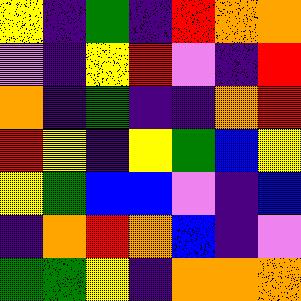[["yellow", "indigo", "green", "indigo", "red", "orange", "orange"], ["violet", "indigo", "yellow", "red", "violet", "indigo", "red"], ["orange", "indigo", "green", "indigo", "indigo", "orange", "red"], ["red", "yellow", "indigo", "yellow", "green", "blue", "yellow"], ["yellow", "green", "blue", "blue", "violet", "indigo", "blue"], ["indigo", "orange", "red", "orange", "blue", "indigo", "violet"], ["green", "green", "yellow", "indigo", "orange", "orange", "orange"]]